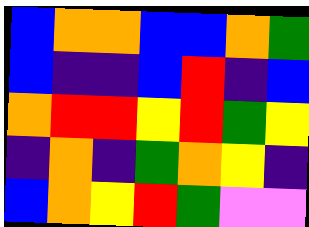[["blue", "orange", "orange", "blue", "blue", "orange", "green"], ["blue", "indigo", "indigo", "blue", "red", "indigo", "blue"], ["orange", "red", "red", "yellow", "red", "green", "yellow"], ["indigo", "orange", "indigo", "green", "orange", "yellow", "indigo"], ["blue", "orange", "yellow", "red", "green", "violet", "violet"]]